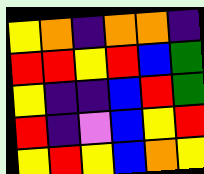[["yellow", "orange", "indigo", "orange", "orange", "indigo"], ["red", "red", "yellow", "red", "blue", "green"], ["yellow", "indigo", "indigo", "blue", "red", "green"], ["red", "indigo", "violet", "blue", "yellow", "red"], ["yellow", "red", "yellow", "blue", "orange", "yellow"]]